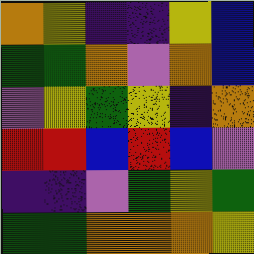[["orange", "yellow", "indigo", "indigo", "yellow", "blue"], ["green", "green", "orange", "violet", "orange", "blue"], ["violet", "yellow", "green", "yellow", "indigo", "orange"], ["red", "red", "blue", "red", "blue", "violet"], ["indigo", "indigo", "violet", "green", "yellow", "green"], ["green", "green", "orange", "orange", "orange", "yellow"]]